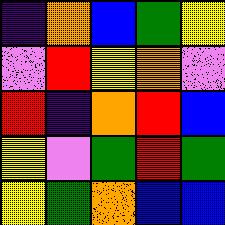[["indigo", "orange", "blue", "green", "yellow"], ["violet", "red", "yellow", "orange", "violet"], ["red", "indigo", "orange", "red", "blue"], ["yellow", "violet", "green", "red", "green"], ["yellow", "green", "orange", "blue", "blue"]]